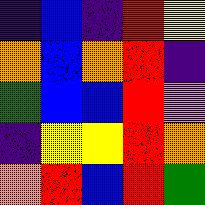[["indigo", "blue", "indigo", "red", "yellow"], ["orange", "blue", "orange", "red", "indigo"], ["green", "blue", "blue", "red", "violet"], ["indigo", "yellow", "yellow", "red", "orange"], ["orange", "red", "blue", "red", "green"]]